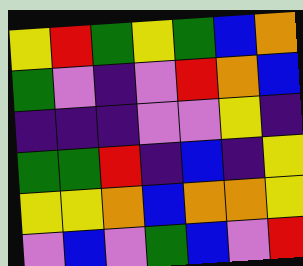[["yellow", "red", "green", "yellow", "green", "blue", "orange"], ["green", "violet", "indigo", "violet", "red", "orange", "blue"], ["indigo", "indigo", "indigo", "violet", "violet", "yellow", "indigo"], ["green", "green", "red", "indigo", "blue", "indigo", "yellow"], ["yellow", "yellow", "orange", "blue", "orange", "orange", "yellow"], ["violet", "blue", "violet", "green", "blue", "violet", "red"]]